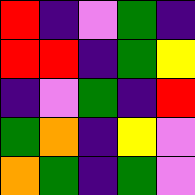[["red", "indigo", "violet", "green", "indigo"], ["red", "red", "indigo", "green", "yellow"], ["indigo", "violet", "green", "indigo", "red"], ["green", "orange", "indigo", "yellow", "violet"], ["orange", "green", "indigo", "green", "violet"]]